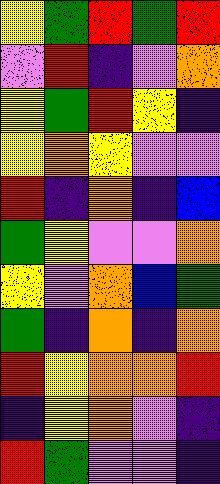[["yellow", "green", "red", "green", "red"], ["violet", "red", "indigo", "violet", "orange"], ["yellow", "green", "red", "yellow", "indigo"], ["yellow", "orange", "yellow", "violet", "violet"], ["red", "indigo", "orange", "indigo", "blue"], ["green", "yellow", "violet", "violet", "orange"], ["yellow", "violet", "orange", "blue", "green"], ["green", "indigo", "orange", "indigo", "orange"], ["red", "yellow", "orange", "orange", "red"], ["indigo", "yellow", "orange", "violet", "indigo"], ["red", "green", "violet", "violet", "indigo"]]